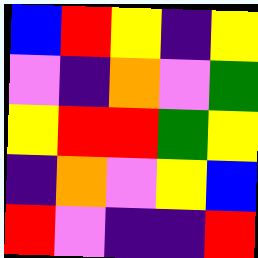[["blue", "red", "yellow", "indigo", "yellow"], ["violet", "indigo", "orange", "violet", "green"], ["yellow", "red", "red", "green", "yellow"], ["indigo", "orange", "violet", "yellow", "blue"], ["red", "violet", "indigo", "indigo", "red"]]